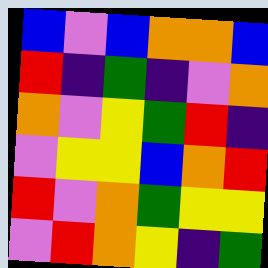[["blue", "violet", "blue", "orange", "orange", "blue"], ["red", "indigo", "green", "indigo", "violet", "orange"], ["orange", "violet", "yellow", "green", "red", "indigo"], ["violet", "yellow", "yellow", "blue", "orange", "red"], ["red", "violet", "orange", "green", "yellow", "yellow"], ["violet", "red", "orange", "yellow", "indigo", "green"]]